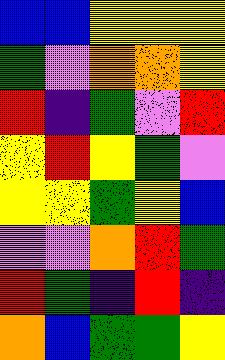[["blue", "blue", "yellow", "yellow", "yellow"], ["green", "violet", "orange", "orange", "yellow"], ["red", "indigo", "green", "violet", "red"], ["yellow", "red", "yellow", "green", "violet"], ["yellow", "yellow", "green", "yellow", "blue"], ["violet", "violet", "orange", "red", "green"], ["red", "green", "indigo", "red", "indigo"], ["orange", "blue", "green", "green", "yellow"]]